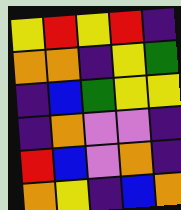[["yellow", "red", "yellow", "red", "indigo"], ["orange", "orange", "indigo", "yellow", "green"], ["indigo", "blue", "green", "yellow", "yellow"], ["indigo", "orange", "violet", "violet", "indigo"], ["red", "blue", "violet", "orange", "indigo"], ["orange", "yellow", "indigo", "blue", "orange"]]